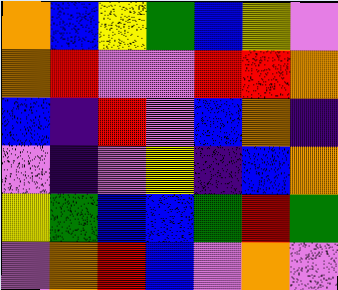[["orange", "blue", "yellow", "green", "blue", "yellow", "violet"], ["orange", "red", "violet", "violet", "red", "red", "orange"], ["blue", "indigo", "red", "violet", "blue", "orange", "indigo"], ["violet", "indigo", "violet", "yellow", "indigo", "blue", "orange"], ["yellow", "green", "blue", "blue", "green", "red", "green"], ["violet", "orange", "red", "blue", "violet", "orange", "violet"]]